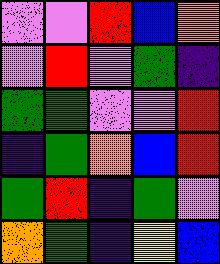[["violet", "violet", "red", "blue", "orange"], ["violet", "red", "violet", "green", "indigo"], ["green", "green", "violet", "violet", "red"], ["indigo", "green", "orange", "blue", "red"], ["green", "red", "indigo", "green", "violet"], ["orange", "green", "indigo", "yellow", "blue"]]